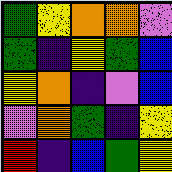[["green", "yellow", "orange", "orange", "violet"], ["green", "indigo", "yellow", "green", "blue"], ["yellow", "orange", "indigo", "violet", "blue"], ["violet", "orange", "green", "indigo", "yellow"], ["red", "indigo", "blue", "green", "yellow"]]